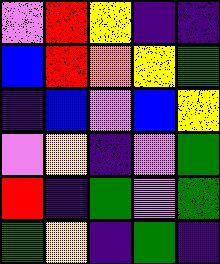[["violet", "red", "yellow", "indigo", "indigo"], ["blue", "red", "orange", "yellow", "green"], ["indigo", "blue", "violet", "blue", "yellow"], ["violet", "yellow", "indigo", "violet", "green"], ["red", "indigo", "green", "violet", "green"], ["green", "yellow", "indigo", "green", "indigo"]]